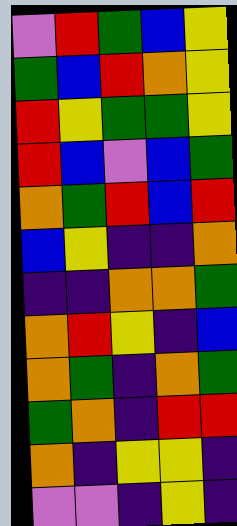[["violet", "red", "green", "blue", "yellow"], ["green", "blue", "red", "orange", "yellow"], ["red", "yellow", "green", "green", "yellow"], ["red", "blue", "violet", "blue", "green"], ["orange", "green", "red", "blue", "red"], ["blue", "yellow", "indigo", "indigo", "orange"], ["indigo", "indigo", "orange", "orange", "green"], ["orange", "red", "yellow", "indigo", "blue"], ["orange", "green", "indigo", "orange", "green"], ["green", "orange", "indigo", "red", "red"], ["orange", "indigo", "yellow", "yellow", "indigo"], ["violet", "violet", "indigo", "yellow", "indigo"]]